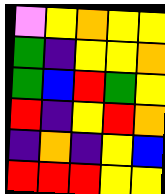[["violet", "yellow", "orange", "yellow", "yellow"], ["green", "indigo", "yellow", "yellow", "orange"], ["green", "blue", "red", "green", "yellow"], ["red", "indigo", "yellow", "red", "orange"], ["indigo", "orange", "indigo", "yellow", "blue"], ["red", "red", "red", "yellow", "yellow"]]